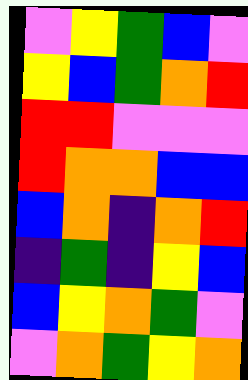[["violet", "yellow", "green", "blue", "violet"], ["yellow", "blue", "green", "orange", "red"], ["red", "red", "violet", "violet", "violet"], ["red", "orange", "orange", "blue", "blue"], ["blue", "orange", "indigo", "orange", "red"], ["indigo", "green", "indigo", "yellow", "blue"], ["blue", "yellow", "orange", "green", "violet"], ["violet", "orange", "green", "yellow", "orange"]]